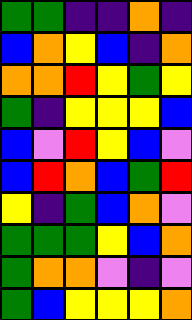[["green", "green", "indigo", "indigo", "orange", "indigo"], ["blue", "orange", "yellow", "blue", "indigo", "orange"], ["orange", "orange", "red", "yellow", "green", "yellow"], ["green", "indigo", "yellow", "yellow", "yellow", "blue"], ["blue", "violet", "red", "yellow", "blue", "violet"], ["blue", "red", "orange", "blue", "green", "red"], ["yellow", "indigo", "green", "blue", "orange", "violet"], ["green", "green", "green", "yellow", "blue", "orange"], ["green", "orange", "orange", "violet", "indigo", "violet"], ["green", "blue", "yellow", "yellow", "yellow", "orange"]]